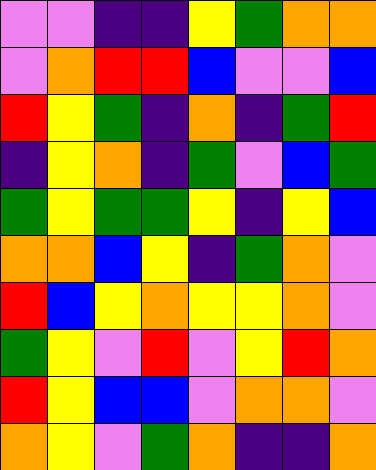[["violet", "violet", "indigo", "indigo", "yellow", "green", "orange", "orange"], ["violet", "orange", "red", "red", "blue", "violet", "violet", "blue"], ["red", "yellow", "green", "indigo", "orange", "indigo", "green", "red"], ["indigo", "yellow", "orange", "indigo", "green", "violet", "blue", "green"], ["green", "yellow", "green", "green", "yellow", "indigo", "yellow", "blue"], ["orange", "orange", "blue", "yellow", "indigo", "green", "orange", "violet"], ["red", "blue", "yellow", "orange", "yellow", "yellow", "orange", "violet"], ["green", "yellow", "violet", "red", "violet", "yellow", "red", "orange"], ["red", "yellow", "blue", "blue", "violet", "orange", "orange", "violet"], ["orange", "yellow", "violet", "green", "orange", "indigo", "indigo", "orange"]]